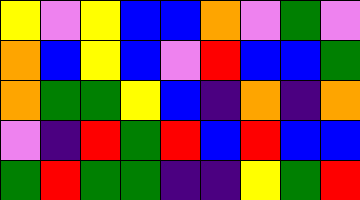[["yellow", "violet", "yellow", "blue", "blue", "orange", "violet", "green", "violet"], ["orange", "blue", "yellow", "blue", "violet", "red", "blue", "blue", "green"], ["orange", "green", "green", "yellow", "blue", "indigo", "orange", "indigo", "orange"], ["violet", "indigo", "red", "green", "red", "blue", "red", "blue", "blue"], ["green", "red", "green", "green", "indigo", "indigo", "yellow", "green", "red"]]